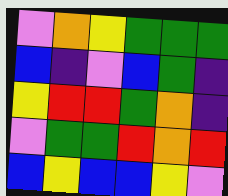[["violet", "orange", "yellow", "green", "green", "green"], ["blue", "indigo", "violet", "blue", "green", "indigo"], ["yellow", "red", "red", "green", "orange", "indigo"], ["violet", "green", "green", "red", "orange", "red"], ["blue", "yellow", "blue", "blue", "yellow", "violet"]]